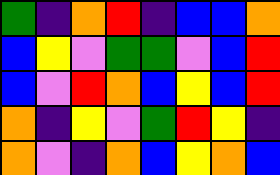[["green", "indigo", "orange", "red", "indigo", "blue", "blue", "orange"], ["blue", "yellow", "violet", "green", "green", "violet", "blue", "red"], ["blue", "violet", "red", "orange", "blue", "yellow", "blue", "red"], ["orange", "indigo", "yellow", "violet", "green", "red", "yellow", "indigo"], ["orange", "violet", "indigo", "orange", "blue", "yellow", "orange", "blue"]]